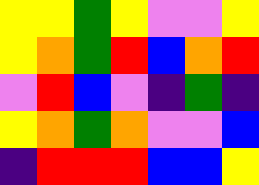[["yellow", "yellow", "green", "yellow", "violet", "violet", "yellow"], ["yellow", "orange", "green", "red", "blue", "orange", "red"], ["violet", "red", "blue", "violet", "indigo", "green", "indigo"], ["yellow", "orange", "green", "orange", "violet", "violet", "blue"], ["indigo", "red", "red", "red", "blue", "blue", "yellow"]]